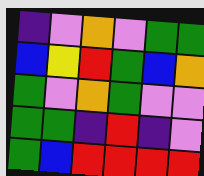[["indigo", "violet", "orange", "violet", "green", "green"], ["blue", "yellow", "red", "green", "blue", "orange"], ["green", "violet", "orange", "green", "violet", "violet"], ["green", "green", "indigo", "red", "indigo", "violet"], ["green", "blue", "red", "red", "red", "red"]]